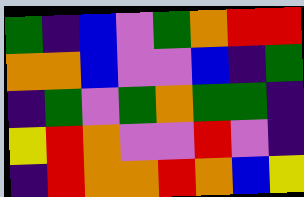[["green", "indigo", "blue", "violet", "green", "orange", "red", "red"], ["orange", "orange", "blue", "violet", "violet", "blue", "indigo", "green"], ["indigo", "green", "violet", "green", "orange", "green", "green", "indigo"], ["yellow", "red", "orange", "violet", "violet", "red", "violet", "indigo"], ["indigo", "red", "orange", "orange", "red", "orange", "blue", "yellow"]]